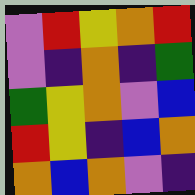[["violet", "red", "yellow", "orange", "red"], ["violet", "indigo", "orange", "indigo", "green"], ["green", "yellow", "orange", "violet", "blue"], ["red", "yellow", "indigo", "blue", "orange"], ["orange", "blue", "orange", "violet", "indigo"]]